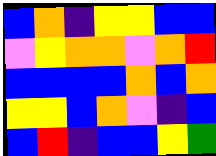[["blue", "orange", "indigo", "yellow", "yellow", "blue", "blue"], ["violet", "yellow", "orange", "orange", "violet", "orange", "red"], ["blue", "blue", "blue", "blue", "orange", "blue", "orange"], ["yellow", "yellow", "blue", "orange", "violet", "indigo", "blue"], ["blue", "red", "indigo", "blue", "blue", "yellow", "green"]]